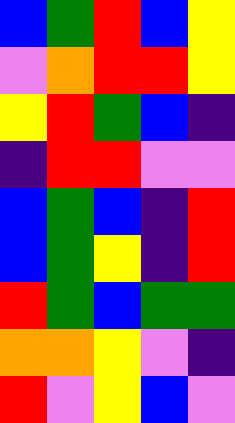[["blue", "green", "red", "blue", "yellow"], ["violet", "orange", "red", "red", "yellow"], ["yellow", "red", "green", "blue", "indigo"], ["indigo", "red", "red", "violet", "violet"], ["blue", "green", "blue", "indigo", "red"], ["blue", "green", "yellow", "indigo", "red"], ["red", "green", "blue", "green", "green"], ["orange", "orange", "yellow", "violet", "indigo"], ["red", "violet", "yellow", "blue", "violet"]]